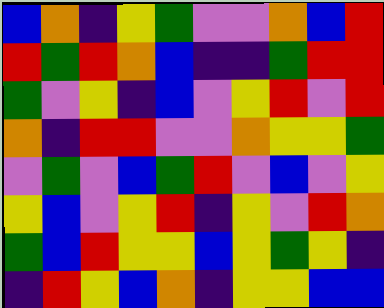[["blue", "orange", "indigo", "yellow", "green", "violet", "violet", "orange", "blue", "red"], ["red", "green", "red", "orange", "blue", "indigo", "indigo", "green", "red", "red"], ["green", "violet", "yellow", "indigo", "blue", "violet", "yellow", "red", "violet", "red"], ["orange", "indigo", "red", "red", "violet", "violet", "orange", "yellow", "yellow", "green"], ["violet", "green", "violet", "blue", "green", "red", "violet", "blue", "violet", "yellow"], ["yellow", "blue", "violet", "yellow", "red", "indigo", "yellow", "violet", "red", "orange"], ["green", "blue", "red", "yellow", "yellow", "blue", "yellow", "green", "yellow", "indigo"], ["indigo", "red", "yellow", "blue", "orange", "indigo", "yellow", "yellow", "blue", "blue"]]